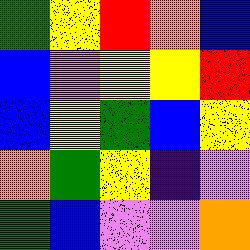[["green", "yellow", "red", "orange", "blue"], ["blue", "violet", "yellow", "yellow", "red"], ["blue", "yellow", "green", "blue", "yellow"], ["orange", "green", "yellow", "indigo", "violet"], ["green", "blue", "violet", "violet", "orange"]]